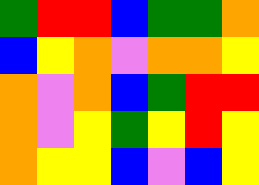[["green", "red", "red", "blue", "green", "green", "orange"], ["blue", "yellow", "orange", "violet", "orange", "orange", "yellow"], ["orange", "violet", "orange", "blue", "green", "red", "red"], ["orange", "violet", "yellow", "green", "yellow", "red", "yellow"], ["orange", "yellow", "yellow", "blue", "violet", "blue", "yellow"]]